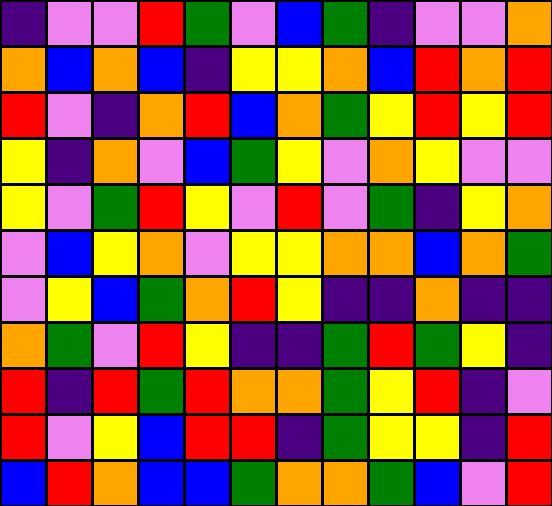[["indigo", "violet", "violet", "red", "green", "violet", "blue", "green", "indigo", "violet", "violet", "orange"], ["orange", "blue", "orange", "blue", "indigo", "yellow", "yellow", "orange", "blue", "red", "orange", "red"], ["red", "violet", "indigo", "orange", "red", "blue", "orange", "green", "yellow", "red", "yellow", "red"], ["yellow", "indigo", "orange", "violet", "blue", "green", "yellow", "violet", "orange", "yellow", "violet", "violet"], ["yellow", "violet", "green", "red", "yellow", "violet", "red", "violet", "green", "indigo", "yellow", "orange"], ["violet", "blue", "yellow", "orange", "violet", "yellow", "yellow", "orange", "orange", "blue", "orange", "green"], ["violet", "yellow", "blue", "green", "orange", "red", "yellow", "indigo", "indigo", "orange", "indigo", "indigo"], ["orange", "green", "violet", "red", "yellow", "indigo", "indigo", "green", "red", "green", "yellow", "indigo"], ["red", "indigo", "red", "green", "red", "orange", "orange", "green", "yellow", "red", "indigo", "violet"], ["red", "violet", "yellow", "blue", "red", "red", "indigo", "green", "yellow", "yellow", "indigo", "red"], ["blue", "red", "orange", "blue", "blue", "green", "orange", "orange", "green", "blue", "violet", "red"]]